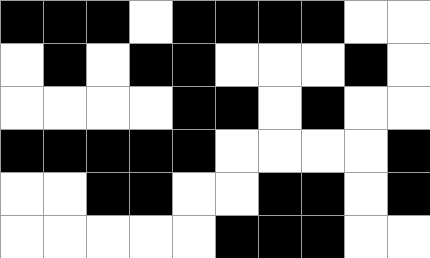[["black", "black", "black", "white", "black", "black", "black", "black", "white", "white"], ["white", "black", "white", "black", "black", "white", "white", "white", "black", "white"], ["white", "white", "white", "white", "black", "black", "white", "black", "white", "white"], ["black", "black", "black", "black", "black", "white", "white", "white", "white", "black"], ["white", "white", "black", "black", "white", "white", "black", "black", "white", "black"], ["white", "white", "white", "white", "white", "black", "black", "black", "white", "white"]]